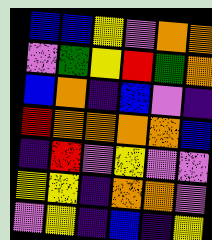[["blue", "blue", "yellow", "violet", "orange", "orange"], ["violet", "green", "yellow", "red", "green", "orange"], ["blue", "orange", "indigo", "blue", "violet", "indigo"], ["red", "orange", "orange", "orange", "orange", "blue"], ["indigo", "red", "violet", "yellow", "violet", "violet"], ["yellow", "yellow", "indigo", "orange", "orange", "violet"], ["violet", "yellow", "indigo", "blue", "indigo", "yellow"]]